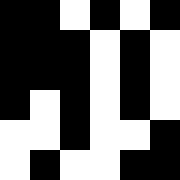[["black", "black", "white", "black", "white", "black"], ["black", "black", "black", "white", "black", "white"], ["black", "black", "black", "white", "black", "white"], ["black", "white", "black", "white", "black", "white"], ["white", "white", "black", "white", "white", "black"], ["white", "black", "white", "white", "black", "black"]]